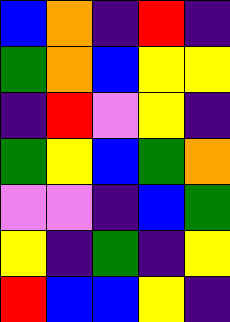[["blue", "orange", "indigo", "red", "indigo"], ["green", "orange", "blue", "yellow", "yellow"], ["indigo", "red", "violet", "yellow", "indigo"], ["green", "yellow", "blue", "green", "orange"], ["violet", "violet", "indigo", "blue", "green"], ["yellow", "indigo", "green", "indigo", "yellow"], ["red", "blue", "blue", "yellow", "indigo"]]